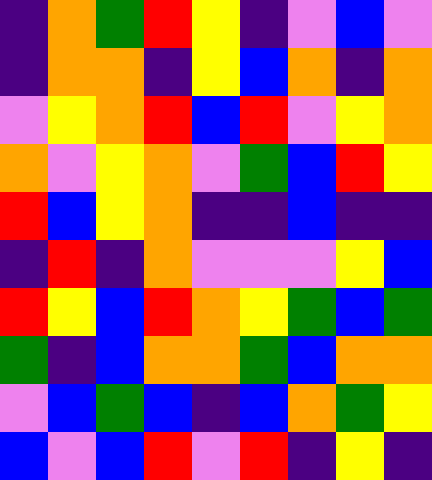[["indigo", "orange", "green", "red", "yellow", "indigo", "violet", "blue", "violet"], ["indigo", "orange", "orange", "indigo", "yellow", "blue", "orange", "indigo", "orange"], ["violet", "yellow", "orange", "red", "blue", "red", "violet", "yellow", "orange"], ["orange", "violet", "yellow", "orange", "violet", "green", "blue", "red", "yellow"], ["red", "blue", "yellow", "orange", "indigo", "indigo", "blue", "indigo", "indigo"], ["indigo", "red", "indigo", "orange", "violet", "violet", "violet", "yellow", "blue"], ["red", "yellow", "blue", "red", "orange", "yellow", "green", "blue", "green"], ["green", "indigo", "blue", "orange", "orange", "green", "blue", "orange", "orange"], ["violet", "blue", "green", "blue", "indigo", "blue", "orange", "green", "yellow"], ["blue", "violet", "blue", "red", "violet", "red", "indigo", "yellow", "indigo"]]